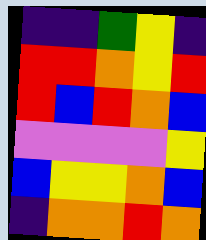[["indigo", "indigo", "green", "yellow", "indigo"], ["red", "red", "orange", "yellow", "red"], ["red", "blue", "red", "orange", "blue"], ["violet", "violet", "violet", "violet", "yellow"], ["blue", "yellow", "yellow", "orange", "blue"], ["indigo", "orange", "orange", "red", "orange"]]